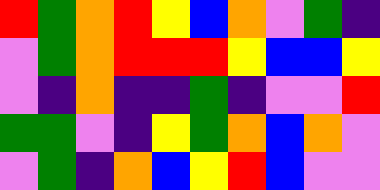[["red", "green", "orange", "red", "yellow", "blue", "orange", "violet", "green", "indigo"], ["violet", "green", "orange", "red", "red", "red", "yellow", "blue", "blue", "yellow"], ["violet", "indigo", "orange", "indigo", "indigo", "green", "indigo", "violet", "violet", "red"], ["green", "green", "violet", "indigo", "yellow", "green", "orange", "blue", "orange", "violet"], ["violet", "green", "indigo", "orange", "blue", "yellow", "red", "blue", "violet", "violet"]]